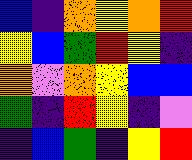[["blue", "indigo", "orange", "yellow", "orange", "red"], ["yellow", "blue", "green", "red", "yellow", "indigo"], ["orange", "violet", "orange", "yellow", "blue", "blue"], ["green", "indigo", "red", "yellow", "indigo", "violet"], ["indigo", "blue", "green", "indigo", "yellow", "red"]]